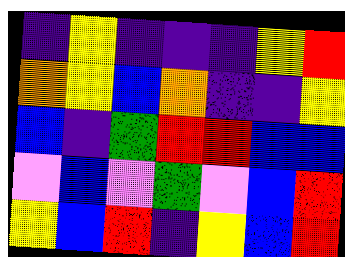[["indigo", "yellow", "indigo", "indigo", "indigo", "yellow", "red"], ["orange", "yellow", "blue", "orange", "indigo", "indigo", "yellow"], ["blue", "indigo", "green", "red", "red", "blue", "blue"], ["violet", "blue", "violet", "green", "violet", "blue", "red"], ["yellow", "blue", "red", "indigo", "yellow", "blue", "red"]]